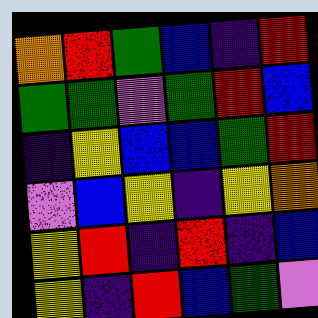[["orange", "red", "green", "blue", "indigo", "red"], ["green", "green", "violet", "green", "red", "blue"], ["indigo", "yellow", "blue", "blue", "green", "red"], ["violet", "blue", "yellow", "indigo", "yellow", "orange"], ["yellow", "red", "indigo", "red", "indigo", "blue"], ["yellow", "indigo", "red", "blue", "green", "violet"]]